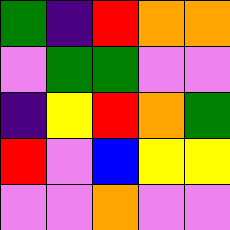[["green", "indigo", "red", "orange", "orange"], ["violet", "green", "green", "violet", "violet"], ["indigo", "yellow", "red", "orange", "green"], ["red", "violet", "blue", "yellow", "yellow"], ["violet", "violet", "orange", "violet", "violet"]]